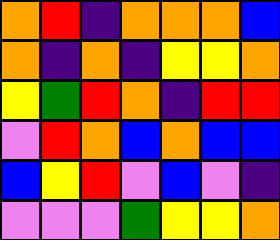[["orange", "red", "indigo", "orange", "orange", "orange", "blue"], ["orange", "indigo", "orange", "indigo", "yellow", "yellow", "orange"], ["yellow", "green", "red", "orange", "indigo", "red", "red"], ["violet", "red", "orange", "blue", "orange", "blue", "blue"], ["blue", "yellow", "red", "violet", "blue", "violet", "indigo"], ["violet", "violet", "violet", "green", "yellow", "yellow", "orange"]]